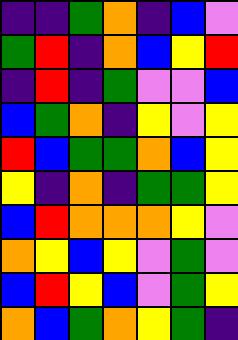[["indigo", "indigo", "green", "orange", "indigo", "blue", "violet"], ["green", "red", "indigo", "orange", "blue", "yellow", "red"], ["indigo", "red", "indigo", "green", "violet", "violet", "blue"], ["blue", "green", "orange", "indigo", "yellow", "violet", "yellow"], ["red", "blue", "green", "green", "orange", "blue", "yellow"], ["yellow", "indigo", "orange", "indigo", "green", "green", "yellow"], ["blue", "red", "orange", "orange", "orange", "yellow", "violet"], ["orange", "yellow", "blue", "yellow", "violet", "green", "violet"], ["blue", "red", "yellow", "blue", "violet", "green", "yellow"], ["orange", "blue", "green", "orange", "yellow", "green", "indigo"]]